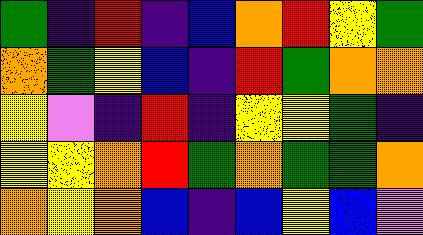[["green", "indigo", "red", "indigo", "blue", "orange", "red", "yellow", "green"], ["orange", "green", "yellow", "blue", "indigo", "red", "green", "orange", "orange"], ["yellow", "violet", "indigo", "red", "indigo", "yellow", "yellow", "green", "indigo"], ["yellow", "yellow", "orange", "red", "green", "orange", "green", "green", "orange"], ["orange", "yellow", "orange", "blue", "indigo", "blue", "yellow", "blue", "violet"]]